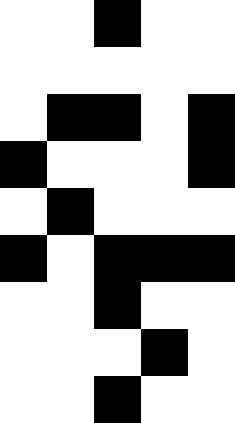[["white", "white", "black", "white", "white"], ["white", "white", "white", "white", "white"], ["white", "black", "black", "white", "black"], ["black", "white", "white", "white", "black"], ["white", "black", "white", "white", "white"], ["black", "white", "black", "black", "black"], ["white", "white", "black", "white", "white"], ["white", "white", "white", "black", "white"], ["white", "white", "black", "white", "white"]]